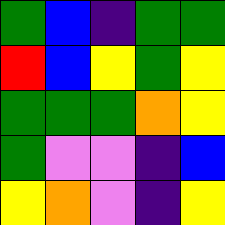[["green", "blue", "indigo", "green", "green"], ["red", "blue", "yellow", "green", "yellow"], ["green", "green", "green", "orange", "yellow"], ["green", "violet", "violet", "indigo", "blue"], ["yellow", "orange", "violet", "indigo", "yellow"]]